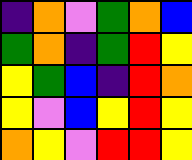[["indigo", "orange", "violet", "green", "orange", "blue"], ["green", "orange", "indigo", "green", "red", "yellow"], ["yellow", "green", "blue", "indigo", "red", "orange"], ["yellow", "violet", "blue", "yellow", "red", "yellow"], ["orange", "yellow", "violet", "red", "red", "yellow"]]